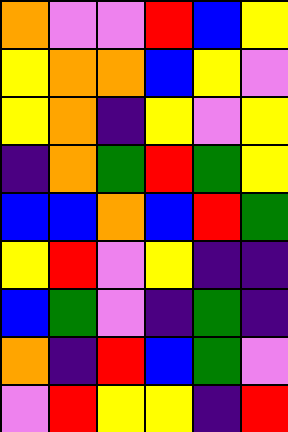[["orange", "violet", "violet", "red", "blue", "yellow"], ["yellow", "orange", "orange", "blue", "yellow", "violet"], ["yellow", "orange", "indigo", "yellow", "violet", "yellow"], ["indigo", "orange", "green", "red", "green", "yellow"], ["blue", "blue", "orange", "blue", "red", "green"], ["yellow", "red", "violet", "yellow", "indigo", "indigo"], ["blue", "green", "violet", "indigo", "green", "indigo"], ["orange", "indigo", "red", "blue", "green", "violet"], ["violet", "red", "yellow", "yellow", "indigo", "red"]]